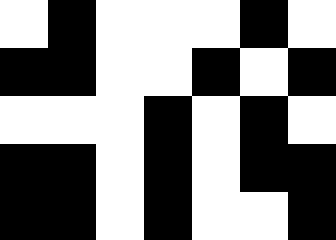[["white", "black", "white", "white", "white", "black", "white"], ["black", "black", "white", "white", "black", "white", "black"], ["white", "white", "white", "black", "white", "black", "white"], ["black", "black", "white", "black", "white", "black", "black"], ["black", "black", "white", "black", "white", "white", "black"]]